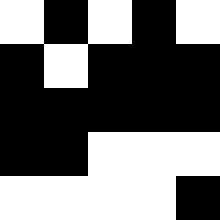[["white", "black", "white", "black", "white"], ["black", "white", "black", "black", "black"], ["black", "black", "black", "black", "black"], ["black", "black", "white", "white", "white"], ["white", "white", "white", "white", "black"]]